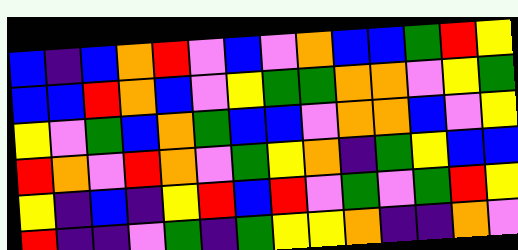[["blue", "indigo", "blue", "orange", "red", "violet", "blue", "violet", "orange", "blue", "blue", "green", "red", "yellow"], ["blue", "blue", "red", "orange", "blue", "violet", "yellow", "green", "green", "orange", "orange", "violet", "yellow", "green"], ["yellow", "violet", "green", "blue", "orange", "green", "blue", "blue", "violet", "orange", "orange", "blue", "violet", "yellow"], ["red", "orange", "violet", "red", "orange", "violet", "green", "yellow", "orange", "indigo", "green", "yellow", "blue", "blue"], ["yellow", "indigo", "blue", "indigo", "yellow", "red", "blue", "red", "violet", "green", "violet", "green", "red", "yellow"], ["red", "indigo", "indigo", "violet", "green", "indigo", "green", "yellow", "yellow", "orange", "indigo", "indigo", "orange", "violet"]]